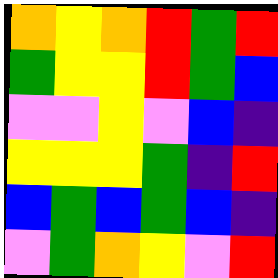[["orange", "yellow", "orange", "red", "green", "red"], ["green", "yellow", "yellow", "red", "green", "blue"], ["violet", "violet", "yellow", "violet", "blue", "indigo"], ["yellow", "yellow", "yellow", "green", "indigo", "red"], ["blue", "green", "blue", "green", "blue", "indigo"], ["violet", "green", "orange", "yellow", "violet", "red"]]